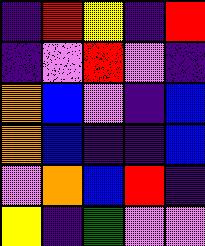[["indigo", "red", "yellow", "indigo", "red"], ["indigo", "violet", "red", "violet", "indigo"], ["orange", "blue", "violet", "indigo", "blue"], ["orange", "blue", "indigo", "indigo", "blue"], ["violet", "orange", "blue", "red", "indigo"], ["yellow", "indigo", "green", "violet", "violet"]]